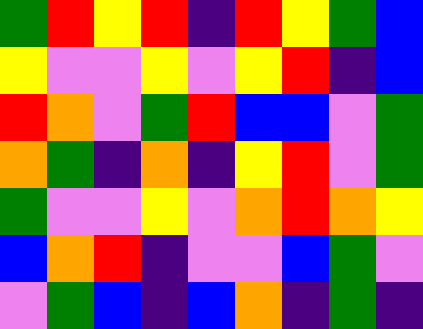[["green", "red", "yellow", "red", "indigo", "red", "yellow", "green", "blue"], ["yellow", "violet", "violet", "yellow", "violet", "yellow", "red", "indigo", "blue"], ["red", "orange", "violet", "green", "red", "blue", "blue", "violet", "green"], ["orange", "green", "indigo", "orange", "indigo", "yellow", "red", "violet", "green"], ["green", "violet", "violet", "yellow", "violet", "orange", "red", "orange", "yellow"], ["blue", "orange", "red", "indigo", "violet", "violet", "blue", "green", "violet"], ["violet", "green", "blue", "indigo", "blue", "orange", "indigo", "green", "indigo"]]